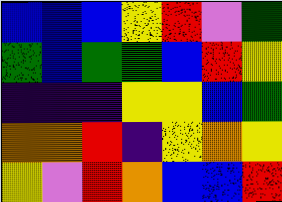[["blue", "blue", "blue", "yellow", "red", "violet", "green"], ["green", "blue", "green", "green", "blue", "red", "yellow"], ["indigo", "indigo", "indigo", "yellow", "yellow", "blue", "green"], ["orange", "orange", "red", "indigo", "yellow", "orange", "yellow"], ["yellow", "violet", "red", "orange", "blue", "blue", "red"]]